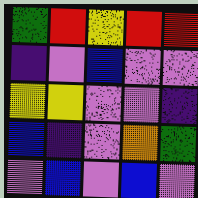[["green", "red", "yellow", "red", "red"], ["indigo", "violet", "blue", "violet", "violet"], ["yellow", "yellow", "violet", "violet", "indigo"], ["blue", "indigo", "violet", "orange", "green"], ["violet", "blue", "violet", "blue", "violet"]]